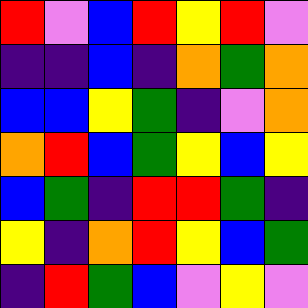[["red", "violet", "blue", "red", "yellow", "red", "violet"], ["indigo", "indigo", "blue", "indigo", "orange", "green", "orange"], ["blue", "blue", "yellow", "green", "indigo", "violet", "orange"], ["orange", "red", "blue", "green", "yellow", "blue", "yellow"], ["blue", "green", "indigo", "red", "red", "green", "indigo"], ["yellow", "indigo", "orange", "red", "yellow", "blue", "green"], ["indigo", "red", "green", "blue", "violet", "yellow", "violet"]]